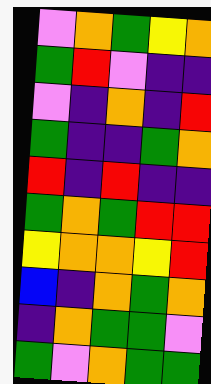[["violet", "orange", "green", "yellow", "orange"], ["green", "red", "violet", "indigo", "indigo"], ["violet", "indigo", "orange", "indigo", "red"], ["green", "indigo", "indigo", "green", "orange"], ["red", "indigo", "red", "indigo", "indigo"], ["green", "orange", "green", "red", "red"], ["yellow", "orange", "orange", "yellow", "red"], ["blue", "indigo", "orange", "green", "orange"], ["indigo", "orange", "green", "green", "violet"], ["green", "violet", "orange", "green", "green"]]